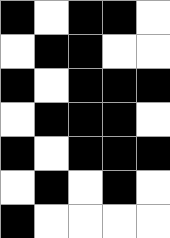[["black", "white", "black", "black", "white"], ["white", "black", "black", "white", "white"], ["black", "white", "black", "black", "black"], ["white", "black", "black", "black", "white"], ["black", "white", "black", "black", "black"], ["white", "black", "white", "black", "white"], ["black", "white", "white", "white", "white"]]